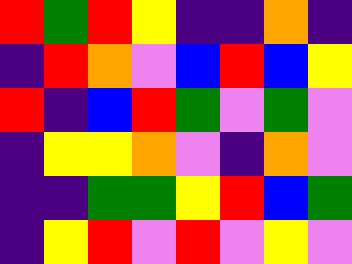[["red", "green", "red", "yellow", "indigo", "indigo", "orange", "indigo"], ["indigo", "red", "orange", "violet", "blue", "red", "blue", "yellow"], ["red", "indigo", "blue", "red", "green", "violet", "green", "violet"], ["indigo", "yellow", "yellow", "orange", "violet", "indigo", "orange", "violet"], ["indigo", "indigo", "green", "green", "yellow", "red", "blue", "green"], ["indigo", "yellow", "red", "violet", "red", "violet", "yellow", "violet"]]